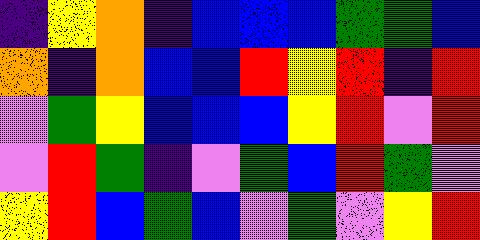[["indigo", "yellow", "orange", "indigo", "blue", "blue", "blue", "green", "green", "blue"], ["orange", "indigo", "orange", "blue", "blue", "red", "yellow", "red", "indigo", "red"], ["violet", "green", "yellow", "blue", "blue", "blue", "yellow", "red", "violet", "red"], ["violet", "red", "green", "indigo", "violet", "green", "blue", "red", "green", "violet"], ["yellow", "red", "blue", "green", "blue", "violet", "green", "violet", "yellow", "red"]]